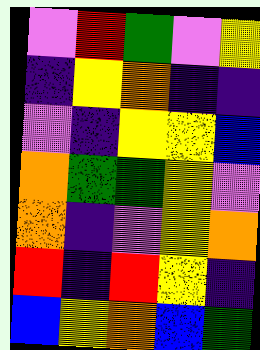[["violet", "red", "green", "violet", "yellow"], ["indigo", "yellow", "orange", "indigo", "indigo"], ["violet", "indigo", "yellow", "yellow", "blue"], ["orange", "green", "green", "yellow", "violet"], ["orange", "indigo", "violet", "yellow", "orange"], ["red", "indigo", "red", "yellow", "indigo"], ["blue", "yellow", "orange", "blue", "green"]]